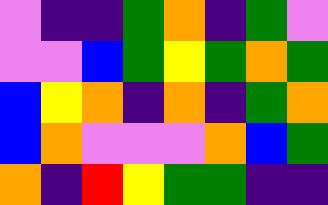[["violet", "indigo", "indigo", "green", "orange", "indigo", "green", "violet"], ["violet", "violet", "blue", "green", "yellow", "green", "orange", "green"], ["blue", "yellow", "orange", "indigo", "orange", "indigo", "green", "orange"], ["blue", "orange", "violet", "violet", "violet", "orange", "blue", "green"], ["orange", "indigo", "red", "yellow", "green", "green", "indigo", "indigo"]]